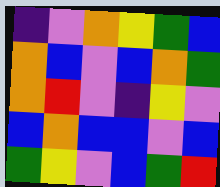[["indigo", "violet", "orange", "yellow", "green", "blue"], ["orange", "blue", "violet", "blue", "orange", "green"], ["orange", "red", "violet", "indigo", "yellow", "violet"], ["blue", "orange", "blue", "blue", "violet", "blue"], ["green", "yellow", "violet", "blue", "green", "red"]]